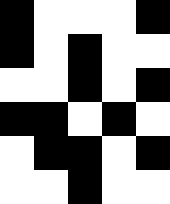[["black", "white", "white", "white", "black"], ["black", "white", "black", "white", "white"], ["white", "white", "black", "white", "black"], ["black", "black", "white", "black", "white"], ["white", "black", "black", "white", "black"], ["white", "white", "black", "white", "white"]]